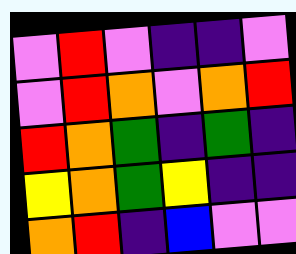[["violet", "red", "violet", "indigo", "indigo", "violet"], ["violet", "red", "orange", "violet", "orange", "red"], ["red", "orange", "green", "indigo", "green", "indigo"], ["yellow", "orange", "green", "yellow", "indigo", "indigo"], ["orange", "red", "indigo", "blue", "violet", "violet"]]